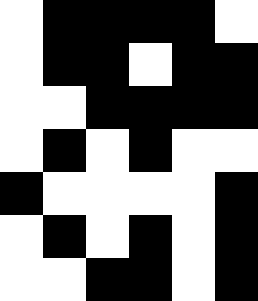[["white", "black", "black", "black", "black", "white"], ["white", "black", "black", "white", "black", "black"], ["white", "white", "black", "black", "black", "black"], ["white", "black", "white", "black", "white", "white"], ["black", "white", "white", "white", "white", "black"], ["white", "black", "white", "black", "white", "black"], ["white", "white", "black", "black", "white", "black"]]